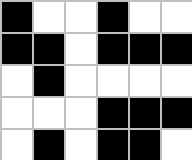[["black", "white", "white", "black", "white", "white"], ["black", "black", "white", "black", "black", "black"], ["white", "black", "white", "white", "white", "white"], ["white", "white", "white", "black", "black", "black"], ["white", "black", "white", "black", "black", "white"]]